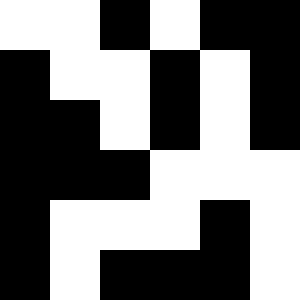[["white", "white", "black", "white", "black", "black"], ["black", "white", "white", "black", "white", "black"], ["black", "black", "white", "black", "white", "black"], ["black", "black", "black", "white", "white", "white"], ["black", "white", "white", "white", "black", "white"], ["black", "white", "black", "black", "black", "white"]]